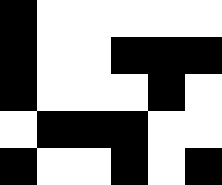[["black", "white", "white", "white", "white", "white"], ["black", "white", "white", "black", "black", "black"], ["black", "white", "white", "white", "black", "white"], ["white", "black", "black", "black", "white", "white"], ["black", "white", "white", "black", "white", "black"]]